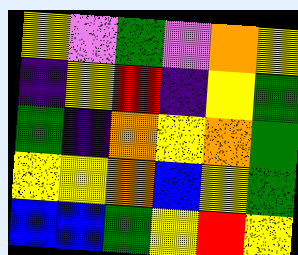[["yellow", "violet", "green", "violet", "orange", "yellow"], ["indigo", "yellow", "red", "indigo", "yellow", "green"], ["green", "indigo", "orange", "yellow", "orange", "green"], ["yellow", "yellow", "orange", "blue", "yellow", "green"], ["blue", "blue", "green", "yellow", "red", "yellow"]]